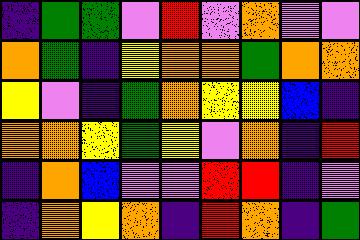[["indigo", "green", "green", "violet", "red", "violet", "orange", "violet", "violet"], ["orange", "green", "indigo", "yellow", "orange", "orange", "green", "orange", "orange"], ["yellow", "violet", "indigo", "green", "orange", "yellow", "yellow", "blue", "indigo"], ["orange", "orange", "yellow", "green", "yellow", "violet", "orange", "indigo", "red"], ["indigo", "orange", "blue", "violet", "violet", "red", "red", "indigo", "violet"], ["indigo", "orange", "yellow", "orange", "indigo", "red", "orange", "indigo", "green"]]